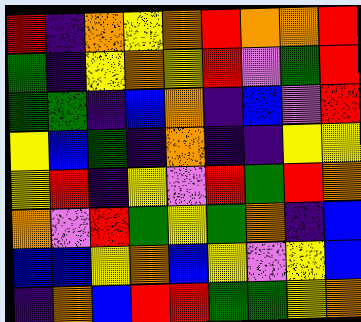[["red", "indigo", "orange", "yellow", "orange", "red", "orange", "orange", "red"], ["green", "indigo", "yellow", "orange", "yellow", "red", "violet", "green", "red"], ["green", "green", "indigo", "blue", "orange", "indigo", "blue", "violet", "red"], ["yellow", "blue", "green", "indigo", "orange", "indigo", "indigo", "yellow", "yellow"], ["yellow", "red", "indigo", "yellow", "violet", "red", "green", "red", "orange"], ["orange", "violet", "red", "green", "yellow", "green", "orange", "indigo", "blue"], ["blue", "blue", "yellow", "orange", "blue", "yellow", "violet", "yellow", "blue"], ["indigo", "orange", "blue", "red", "red", "green", "green", "yellow", "orange"]]